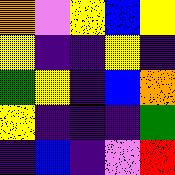[["orange", "violet", "yellow", "blue", "yellow"], ["yellow", "indigo", "indigo", "yellow", "indigo"], ["green", "yellow", "indigo", "blue", "orange"], ["yellow", "indigo", "indigo", "indigo", "green"], ["indigo", "blue", "indigo", "violet", "red"]]